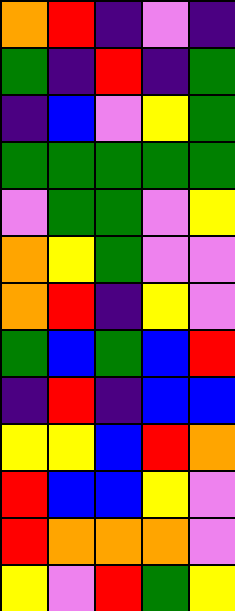[["orange", "red", "indigo", "violet", "indigo"], ["green", "indigo", "red", "indigo", "green"], ["indigo", "blue", "violet", "yellow", "green"], ["green", "green", "green", "green", "green"], ["violet", "green", "green", "violet", "yellow"], ["orange", "yellow", "green", "violet", "violet"], ["orange", "red", "indigo", "yellow", "violet"], ["green", "blue", "green", "blue", "red"], ["indigo", "red", "indigo", "blue", "blue"], ["yellow", "yellow", "blue", "red", "orange"], ["red", "blue", "blue", "yellow", "violet"], ["red", "orange", "orange", "orange", "violet"], ["yellow", "violet", "red", "green", "yellow"]]